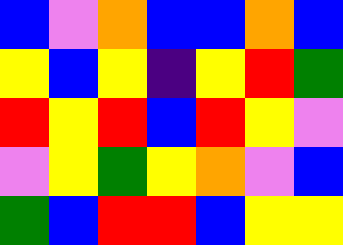[["blue", "violet", "orange", "blue", "blue", "orange", "blue"], ["yellow", "blue", "yellow", "indigo", "yellow", "red", "green"], ["red", "yellow", "red", "blue", "red", "yellow", "violet"], ["violet", "yellow", "green", "yellow", "orange", "violet", "blue"], ["green", "blue", "red", "red", "blue", "yellow", "yellow"]]